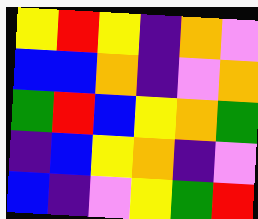[["yellow", "red", "yellow", "indigo", "orange", "violet"], ["blue", "blue", "orange", "indigo", "violet", "orange"], ["green", "red", "blue", "yellow", "orange", "green"], ["indigo", "blue", "yellow", "orange", "indigo", "violet"], ["blue", "indigo", "violet", "yellow", "green", "red"]]